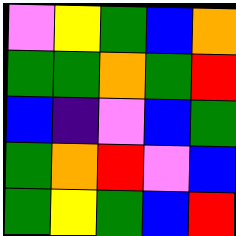[["violet", "yellow", "green", "blue", "orange"], ["green", "green", "orange", "green", "red"], ["blue", "indigo", "violet", "blue", "green"], ["green", "orange", "red", "violet", "blue"], ["green", "yellow", "green", "blue", "red"]]